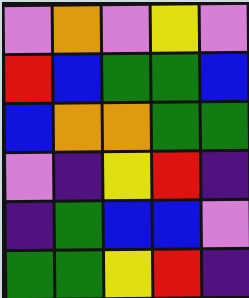[["violet", "orange", "violet", "yellow", "violet"], ["red", "blue", "green", "green", "blue"], ["blue", "orange", "orange", "green", "green"], ["violet", "indigo", "yellow", "red", "indigo"], ["indigo", "green", "blue", "blue", "violet"], ["green", "green", "yellow", "red", "indigo"]]